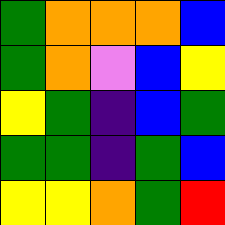[["green", "orange", "orange", "orange", "blue"], ["green", "orange", "violet", "blue", "yellow"], ["yellow", "green", "indigo", "blue", "green"], ["green", "green", "indigo", "green", "blue"], ["yellow", "yellow", "orange", "green", "red"]]